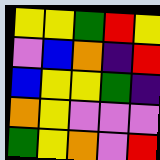[["yellow", "yellow", "green", "red", "yellow"], ["violet", "blue", "orange", "indigo", "red"], ["blue", "yellow", "yellow", "green", "indigo"], ["orange", "yellow", "violet", "violet", "violet"], ["green", "yellow", "orange", "violet", "red"]]